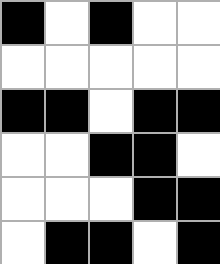[["black", "white", "black", "white", "white"], ["white", "white", "white", "white", "white"], ["black", "black", "white", "black", "black"], ["white", "white", "black", "black", "white"], ["white", "white", "white", "black", "black"], ["white", "black", "black", "white", "black"]]